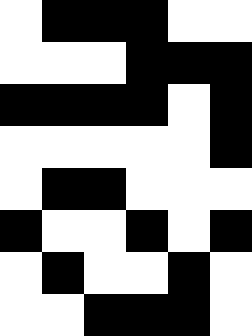[["white", "black", "black", "black", "white", "white"], ["white", "white", "white", "black", "black", "black"], ["black", "black", "black", "black", "white", "black"], ["white", "white", "white", "white", "white", "black"], ["white", "black", "black", "white", "white", "white"], ["black", "white", "white", "black", "white", "black"], ["white", "black", "white", "white", "black", "white"], ["white", "white", "black", "black", "black", "white"]]